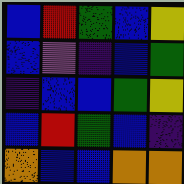[["blue", "red", "green", "blue", "yellow"], ["blue", "violet", "indigo", "blue", "green"], ["indigo", "blue", "blue", "green", "yellow"], ["blue", "red", "green", "blue", "indigo"], ["orange", "blue", "blue", "orange", "orange"]]